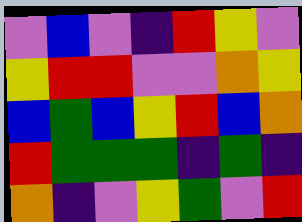[["violet", "blue", "violet", "indigo", "red", "yellow", "violet"], ["yellow", "red", "red", "violet", "violet", "orange", "yellow"], ["blue", "green", "blue", "yellow", "red", "blue", "orange"], ["red", "green", "green", "green", "indigo", "green", "indigo"], ["orange", "indigo", "violet", "yellow", "green", "violet", "red"]]